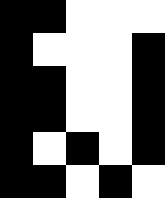[["black", "black", "white", "white", "white"], ["black", "white", "white", "white", "black"], ["black", "black", "white", "white", "black"], ["black", "black", "white", "white", "black"], ["black", "white", "black", "white", "black"], ["black", "black", "white", "black", "white"]]